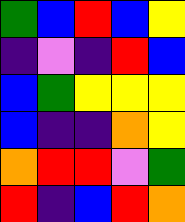[["green", "blue", "red", "blue", "yellow"], ["indigo", "violet", "indigo", "red", "blue"], ["blue", "green", "yellow", "yellow", "yellow"], ["blue", "indigo", "indigo", "orange", "yellow"], ["orange", "red", "red", "violet", "green"], ["red", "indigo", "blue", "red", "orange"]]